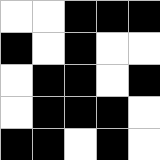[["white", "white", "black", "black", "black"], ["black", "white", "black", "white", "white"], ["white", "black", "black", "white", "black"], ["white", "black", "black", "black", "white"], ["black", "black", "white", "black", "white"]]